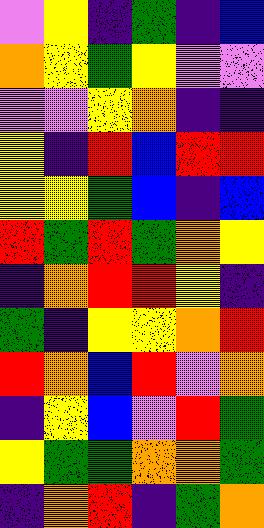[["violet", "yellow", "indigo", "green", "indigo", "blue"], ["orange", "yellow", "green", "yellow", "violet", "violet"], ["violet", "violet", "yellow", "orange", "indigo", "indigo"], ["yellow", "indigo", "red", "blue", "red", "red"], ["yellow", "yellow", "green", "blue", "indigo", "blue"], ["red", "green", "red", "green", "orange", "yellow"], ["indigo", "orange", "red", "red", "yellow", "indigo"], ["green", "indigo", "yellow", "yellow", "orange", "red"], ["red", "orange", "blue", "red", "violet", "orange"], ["indigo", "yellow", "blue", "violet", "red", "green"], ["yellow", "green", "green", "orange", "orange", "green"], ["indigo", "orange", "red", "indigo", "green", "orange"]]